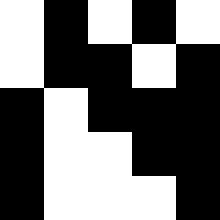[["white", "black", "white", "black", "white"], ["white", "black", "black", "white", "black"], ["black", "white", "black", "black", "black"], ["black", "white", "white", "black", "black"], ["black", "white", "white", "white", "black"]]